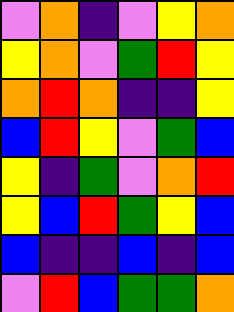[["violet", "orange", "indigo", "violet", "yellow", "orange"], ["yellow", "orange", "violet", "green", "red", "yellow"], ["orange", "red", "orange", "indigo", "indigo", "yellow"], ["blue", "red", "yellow", "violet", "green", "blue"], ["yellow", "indigo", "green", "violet", "orange", "red"], ["yellow", "blue", "red", "green", "yellow", "blue"], ["blue", "indigo", "indigo", "blue", "indigo", "blue"], ["violet", "red", "blue", "green", "green", "orange"]]